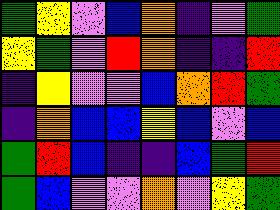[["green", "yellow", "violet", "blue", "orange", "indigo", "violet", "green"], ["yellow", "green", "violet", "red", "orange", "indigo", "indigo", "red"], ["indigo", "yellow", "violet", "violet", "blue", "orange", "red", "green"], ["indigo", "orange", "blue", "blue", "yellow", "blue", "violet", "blue"], ["green", "red", "blue", "indigo", "indigo", "blue", "green", "red"], ["green", "blue", "violet", "violet", "orange", "violet", "yellow", "green"]]